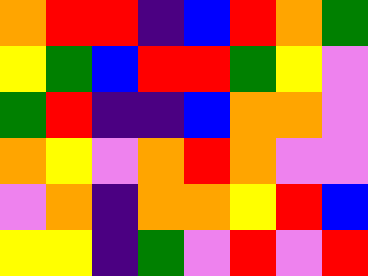[["orange", "red", "red", "indigo", "blue", "red", "orange", "green"], ["yellow", "green", "blue", "red", "red", "green", "yellow", "violet"], ["green", "red", "indigo", "indigo", "blue", "orange", "orange", "violet"], ["orange", "yellow", "violet", "orange", "red", "orange", "violet", "violet"], ["violet", "orange", "indigo", "orange", "orange", "yellow", "red", "blue"], ["yellow", "yellow", "indigo", "green", "violet", "red", "violet", "red"]]